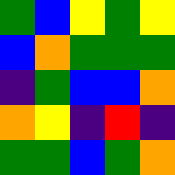[["green", "blue", "yellow", "green", "yellow"], ["blue", "orange", "green", "green", "green"], ["indigo", "green", "blue", "blue", "orange"], ["orange", "yellow", "indigo", "red", "indigo"], ["green", "green", "blue", "green", "orange"]]